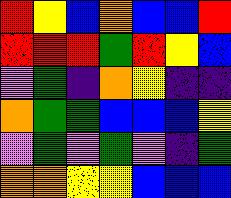[["red", "yellow", "blue", "orange", "blue", "blue", "red"], ["red", "red", "red", "green", "red", "yellow", "blue"], ["violet", "green", "indigo", "orange", "yellow", "indigo", "indigo"], ["orange", "green", "green", "blue", "blue", "blue", "yellow"], ["violet", "green", "violet", "green", "violet", "indigo", "green"], ["orange", "orange", "yellow", "yellow", "blue", "blue", "blue"]]